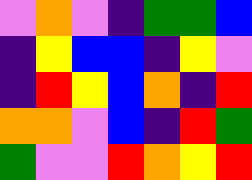[["violet", "orange", "violet", "indigo", "green", "green", "blue"], ["indigo", "yellow", "blue", "blue", "indigo", "yellow", "violet"], ["indigo", "red", "yellow", "blue", "orange", "indigo", "red"], ["orange", "orange", "violet", "blue", "indigo", "red", "green"], ["green", "violet", "violet", "red", "orange", "yellow", "red"]]